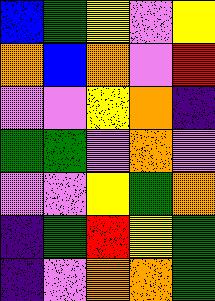[["blue", "green", "yellow", "violet", "yellow"], ["orange", "blue", "orange", "violet", "red"], ["violet", "violet", "yellow", "orange", "indigo"], ["green", "green", "violet", "orange", "violet"], ["violet", "violet", "yellow", "green", "orange"], ["indigo", "green", "red", "yellow", "green"], ["indigo", "violet", "orange", "orange", "green"]]